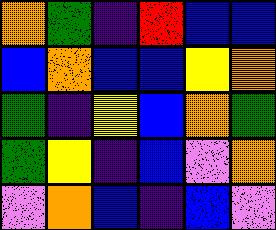[["orange", "green", "indigo", "red", "blue", "blue"], ["blue", "orange", "blue", "blue", "yellow", "orange"], ["green", "indigo", "yellow", "blue", "orange", "green"], ["green", "yellow", "indigo", "blue", "violet", "orange"], ["violet", "orange", "blue", "indigo", "blue", "violet"]]